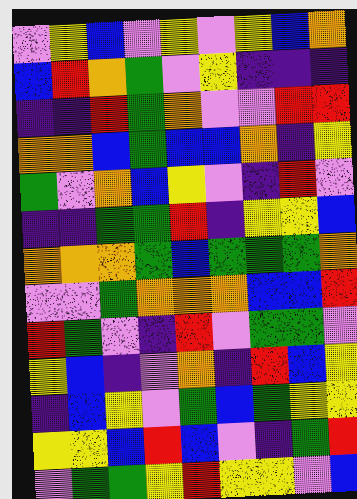[["violet", "yellow", "blue", "violet", "yellow", "violet", "yellow", "blue", "orange"], ["blue", "red", "orange", "green", "violet", "yellow", "indigo", "indigo", "indigo"], ["indigo", "indigo", "red", "green", "orange", "violet", "violet", "red", "red"], ["orange", "orange", "blue", "green", "blue", "blue", "orange", "indigo", "yellow"], ["green", "violet", "orange", "blue", "yellow", "violet", "indigo", "red", "violet"], ["indigo", "indigo", "green", "green", "red", "indigo", "yellow", "yellow", "blue"], ["orange", "orange", "orange", "green", "blue", "green", "green", "green", "orange"], ["violet", "violet", "green", "orange", "orange", "orange", "blue", "blue", "red"], ["red", "green", "violet", "indigo", "red", "violet", "green", "green", "violet"], ["yellow", "blue", "indigo", "violet", "orange", "indigo", "red", "blue", "yellow"], ["indigo", "blue", "yellow", "violet", "green", "blue", "green", "yellow", "yellow"], ["yellow", "yellow", "blue", "red", "blue", "violet", "indigo", "green", "red"], ["violet", "green", "green", "yellow", "red", "yellow", "yellow", "violet", "blue"]]